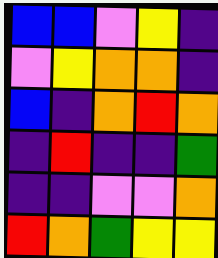[["blue", "blue", "violet", "yellow", "indigo"], ["violet", "yellow", "orange", "orange", "indigo"], ["blue", "indigo", "orange", "red", "orange"], ["indigo", "red", "indigo", "indigo", "green"], ["indigo", "indigo", "violet", "violet", "orange"], ["red", "orange", "green", "yellow", "yellow"]]